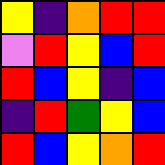[["yellow", "indigo", "orange", "red", "red"], ["violet", "red", "yellow", "blue", "red"], ["red", "blue", "yellow", "indigo", "blue"], ["indigo", "red", "green", "yellow", "blue"], ["red", "blue", "yellow", "orange", "red"]]